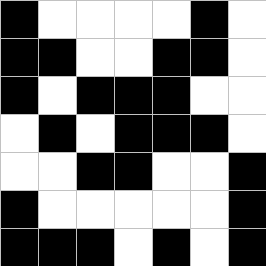[["black", "white", "white", "white", "white", "black", "white"], ["black", "black", "white", "white", "black", "black", "white"], ["black", "white", "black", "black", "black", "white", "white"], ["white", "black", "white", "black", "black", "black", "white"], ["white", "white", "black", "black", "white", "white", "black"], ["black", "white", "white", "white", "white", "white", "black"], ["black", "black", "black", "white", "black", "white", "black"]]